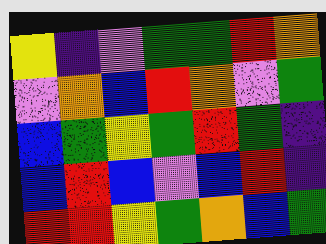[["yellow", "indigo", "violet", "green", "green", "red", "orange"], ["violet", "orange", "blue", "red", "orange", "violet", "green"], ["blue", "green", "yellow", "green", "red", "green", "indigo"], ["blue", "red", "blue", "violet", "blue", "red", "indigo"], ["red", "red", "yellow", "green", "orange", "blue", "green"]]